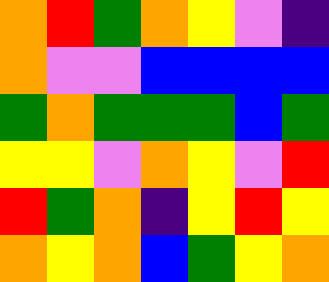[["orange", "red", "green", "orange", "yellow", "violet", "indigo"], ["orange", "violet", "violet", "blue", "blue", "blue", "blue"], ["green", "orange", "green", "green", "green", "blue", "green"], ["yellow", "yellow", "violet", "orange", "yellow", "violet", "red"], ["red", "green", "orange", "indigo", "yellow", "red", "yellow"], ["orange", "yellow", "orange", "blue", "green", "yellow", "orange"]]